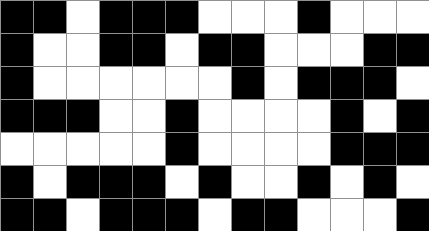[["black", "black", "white", "black", "black", "black", "white", "white", "white", "black", "white", "white", "white"], ["black", "white", "white", "black", "black", "white", "black", "black", "white", "white", "white", "black", "black"], ["black", "white", "white", "white", "white", "white", "white", "black", "white", "black", "black", "black", "white"], ["black", "black", "black", "white", "white", "black", "white", "white", "white", "white", "black", "white", "black"], ["white", "white", "white", "white", "white", "black", "white", "white", "white", "white", "black", "black", "black"], ["black", "white", "black", "black", "black", "white", "black", "white", "white", "black", "white", "black", "white"], ["black", "black", "white", "black", "black", "black", "white", "black", "black", "white", "white", "white", "black"]]